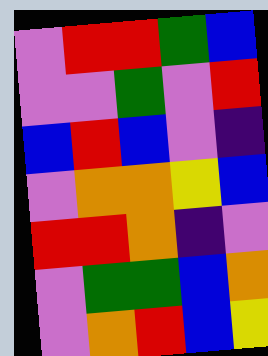[["violet", "red", "red", "green", "blue"], ["violet", "violet", "green", "violet", "red"], ["blue", "red", "blue", "violet", "indigo"], ["violet", "orange", "orange", "yellow", "blue"], ["red", "red", "orange", "indigo", "violet"], ["violet", "green", "green", "blue", "orange"], ["violet", "orange", "red", "blue", "yellow"]]